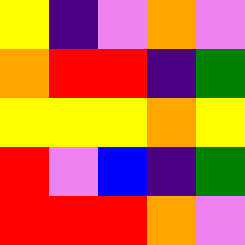[["yellow", "indigo", "violet", "orange", "violet"], ["orange", "red", "red", "indigo", "green"], ["yellow", "yellow", "yellow", "orange", "yellow"], ["red", "violet", "blue", "indigo", "green"], ["red", "red", "red", "orange", "violet"]]